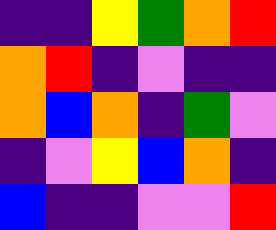[["indigo", "indigo", "yellow", "green", "orange", "red"], ["orange", "red", "indigo", "violet", "indigo", "indigo"], ["orange", "blue", "orange", "indigo", "green", "violet"], ["indigo", "violet", "yellow", "blue", "orange", "indigo"], ["blue", "indigo", "indigo", "violet", "violet", "red"]]